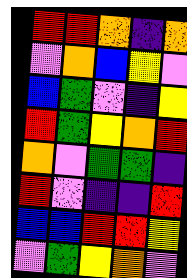[["red", "red", "orange", "indigo", "orange"], ["violet", "orange", "blue", "yellow", "violet"], ["blue", "green", "violet", "indigo", "yellow"], ["red", "green", "yellow", "orange", "red"], ["orange", "violet", "green", "green", "indigo"], ["red", "violet", "indigo", "indigo", "red"], ["blue", "blue", "red", "red", "yellow"], ["violet", "green", "yellow", "orange", "violet"]]